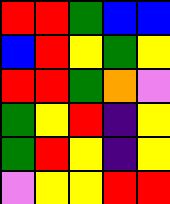[["red", "red", "green", "blue", "blue"], ["blue", "red", "yellow", "green", "yellow"], ["red", "red", "green", "orange", "violet"], ["green", "yellow", "red", "indigo", "yellow"], ["green", "red", "yellow", "indigo", "yellow"], ["violet", "yellow", "yellow", "red", "red"]]